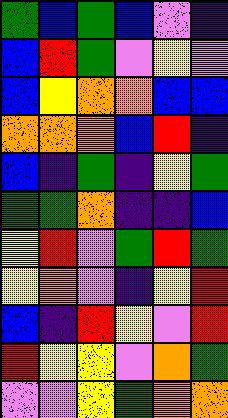[["green", "blue", "green", "blue", "violet", "indigo"], ["blue", "red", "green", "violet", "yellow", "violet"], ["blue", "yellow", "orange", "orange", "blue", "blue"], ["orange", "orange", "orange", "blue", "red", "indigo"], ["blue", "indigo", "green", "indigo", "yellow", "green"], ["green", "green", "orange", "indigo", "indigo", "blue"], ["yellow", "red", "violet", "green", "red", "green"], ["yellow", "orange", "violet", "indigo", "yellow", "red"], ["blue", "indigo", "red", "yellow", "violet", "red"], ["red", "yellow", "yellow", "violet", "orange", "green"], ["violet", "violet", "yellow", "green", "orange", "orange"]]